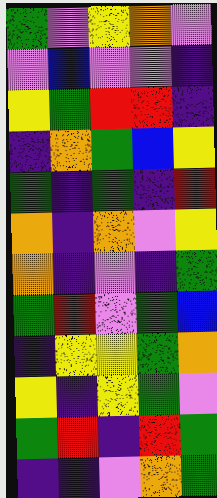[["green", "violet", "yellow", "orange", "violet"], ["violet", "blue", "violet", "violet", "indigo"], ["yellow", "green", "red", "red", "indigo"], ["indigo", "orange", "green", "blue", "yellow"], ["green", "indigo", "green", "indigo", "red"], ["orange", "indigo", "orange", "violet", "yellow"], ["orange", "indigo", "violet", "indigo", "green"], ["green", "red", "violet", "green", "blue"], ["indigo", "yellow", "yellow", "green", "orange"], ["yellow", "indigo", "yellow", "green", "violet"], ["green", "red", "indigo", "red", "green"], ["indigo", "indigo", "violet", "orange", "green"]]